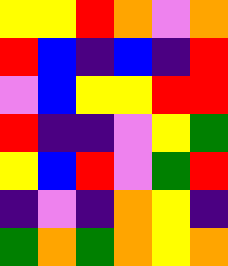[["yellow", "yellow", "red", "orange", "violet", "orange"], ["red", "blue", "indigo", "blue", "indigo", "red"], ["violet", "blue", "yellow", "yellow", "red", "red"], ["red", "indigo", "indigo", "violet", "yellow", "green"], ["yellow", "blue", "red", "violet", "green", "red"], ["indigo", "violet", "indigo", "orange", "yellow", "indigo"], ["green", "orange", "green", "orange", "yellow", "orange"]]